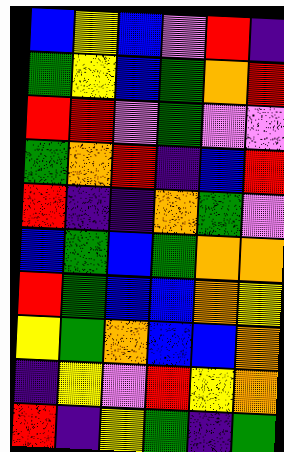[["blue", "yellow", "blue", "violet", "red", "indigo"], ["green", "yellow", "blue", "green", "orange", "red"], ["red", "red", "violet", "green", "violet", "violet"], ["green", "orange", "red", "indigo", "blue", "red"], ["red", "indigo", "indigo", "orange", "green", "violet"], ["blue", "green", "blue", "green", "orange", "orange"], ["red", "green", "blue", "blue", "orange", "yellow"], ["yellow", "green", "orange", "blue", "blue", "orange"], ["indigo", "yellow", "violet", "red", "yellow", "orange"], ["red", "indigo", "yellow", "green", "indigo", "green"]]